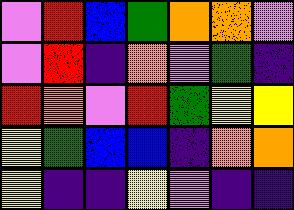[["violet", "red", "blue", "green", "orange", "orange", "violet"], ["violet", "red", "indigo", "orange", "violet", "green", "indigo"], ["red", "orange", "violet", "red", "green", "yellow", "yellow"], ["yellow", "green", "blue", "blue", "indigo", "orange", "orange"], ["yellow", "indigo", "indigo", "yellow", "violet", "indigo", "indigo"]]